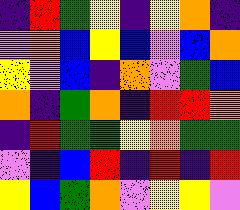[["indigo", "red", "green", "yellow", "indigo", "yellow", "orange", "indigo"], ["violet", "orange", "blue", "yellow", "blue", "violet", "blue", "orange"], ["yellow", "violet", "blue", "indigo", "orange", "violet", "green", "blue"], ["orange", "indigo", "green", "orange", "indigo", "red", "red", "orange"], ["indigo", "red", "green", "green", "yellow", "orange", "green", "green"], ["violet", "indigo", "blue", "red", "indigo", "red", "indigo", "red"], ["yellow", "blue", "green", "orange", "violet", "yellow", "yellow", "violet"]]